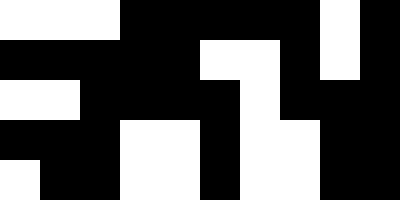[["white", "white", "white", "black", "black", "black", "black", "black", "white", "black"], ["black", "black", "black", "black", "black", "white", "white", "black", "white", "black"], ["white", "white", "black", "black", "black", "black", "white", "black", "black", "black"], ["black", "black", "black", "white", "white", "black", "white", "white", "black", "black"], ["white", "black", "black", "white", "white", "black", "white", "white", "black", "black"]]